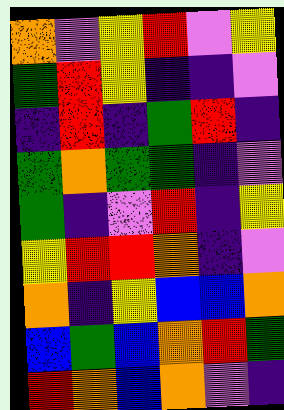[["orange", "violet", "yellow", "red", "violet", "yellow"], ["green", "red", "yellow", "indigo", "indigo", "violet"], ["indigo", "red", "indigo", "green", "red", "indigo"], ["green", "orange", "green", "green", "indigo", "violet"], ["green", "indigo", "violet", "red", "indigo", "yellow"], ["yellow", "red", "red", "orange", "indigo", "violet"], ["orange", "indigo", "yellow", "blue", "blue", "orange"], ["blue", "green", "blue", "orange", "red", "green"], ["red", "orange", "blue", "orange", "violet", "indigo"]]